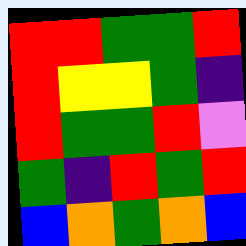[["red", "red", "green", "green", "red"], ["red", "yellow", "yellow", "green", "indigo"], ["red", "green", "green", "red", "violet"], ["green", "indigo", "red", "green", "red"], ["blue", "orange", "green", "orange", "blue"]]